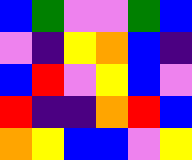[["blue", "green", "violet", "violet", "green", "blue"], ["violet", "indigo", "yellow", "orange", "blue", "indigo"], ["blue", "red", "violet", "yellow", "blue", "violet"], ["red", "indigo", "indigo", "orange", "red", "blue"], ["orange", "yellow", "blue", "blue", "violet", "yellow"]]